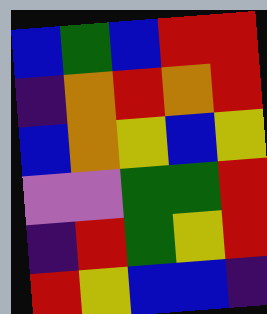[["blue", "green", "blue", "red", "red"], ["indigo", "orange", "red", "orange", "red"], ["blue", "orange", "yellow", "blue", "yellow"], ["violet", "violet", "green", "green", "red"], ["indigo", "red", "green", "yellow", "red"], ["red", "yellow", "blue", "blue", "indigo"]]